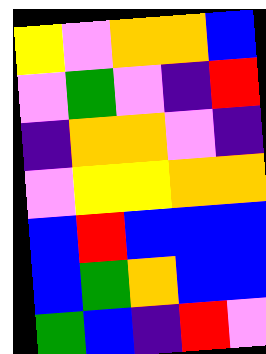[["yellow", "violet", "orange", "orange", "blue"], ["violet", "green", "violet", "indigo", "red"], ["indigo", "orange", "orange", "violet", "indigo"], ["violet", "yellow", "yellow", "orange", "orange"], ["blue", "red", "blue", "blue", "blue"], ["blue", "green", "orange", "blue", "blue"], ["green", "blue", "indigo", "red", "violet"]]